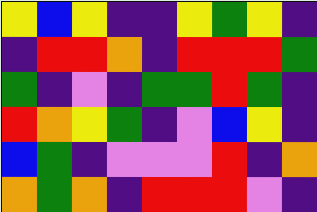[["yellow", "blue", "yellow", "indigo", "indigo", "yellow", "green", "yellow", "indigo"], ["indigo", "red", "red", "orange", "indigo", "red", "red", "red", "green"], ["green", "indigo", "violet", "indigo", "green", "green", "red", "green", "indigo"], ["red", "orange", "yellow", "green", "indigo", "violet", "blue", "yellow", "indigo"], ["blue", "green", "indigo", "violet", "violet", "violet", "red", "indigo", "orange"], ["orange", "green", "orange", "indigo", "red", "red", "red", "violet", "indigo"]]